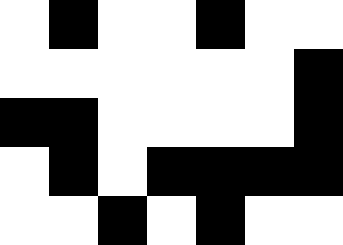[["white", "black", "white", "white", "black", "white", "white"], ["white", "white", "white", "white", "white", "white", "black"], ["black", "black", "white", "white", "white", "white", "black"], ["white", "black", "white", "black", "black", "black", "black"], ["white", "white", "black", "white", "black", "white", "white"]]